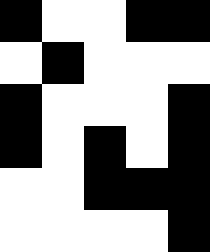[["black", "white", "white", "black", "black"], ["white", "black", "white", "white", "white"], ["black", "white", "white", "white", "black"], ["black", "white", "black", "white", "black"], ["white", "white", "black", "black", "black"], ["white", "white", "white", "white", "black"]]